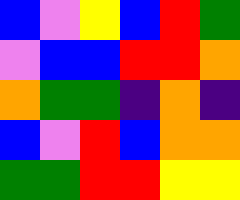[["blue", "violet", "yellow", "blue", "red", "green"], ["violet", "blue", "blue", "red", "red", "orange"], ["orange", "green", "green", "indigo", "orange", "indigo"], ["blue", "violet", "red", "blue", "orange", "orange"], ["green", "green", "red", "red", "yellow", "yellow"]]